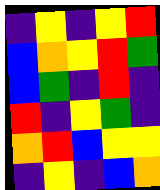[["indigo", "yellow", "indigo", "yellow", "red"], ["blue", "orange", "yellow", "red", "green"], ["blue", "green", "indigo", "red", "indigo"], ["red", "indigo", "yellow", "green", "indigo"], ["orange", "red", "blue", "yellow", "yellow"], ["indigo", "yellow", "indigo", "blue", "orange"]]